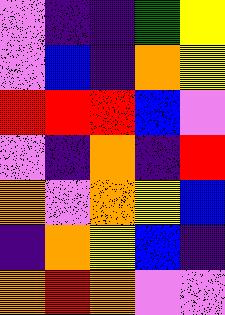[["violet", "indigo", "indigo", "green", "yellow"], ["violet", "blue", "indigo", "orange", "yellow"], ["red", "red", "red", "blue", "violet"], ["violet", "indigo", "orange", "indigo", "red"], ["orange", "violet", "orange", "yellow", "blue"], ["indigo", "orange", "yellow", "blue", "indigo"], ["orange", "red", "orange", "violet", "violet"]]